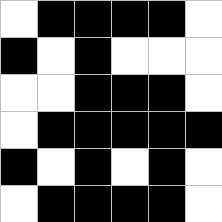[["white", "black", "black", "black", "black", "white"], ["black", "white", "black", "white", "white", "white"], ["white", "white", "black", "black", "black", "white"], ["white", "black", "black", "black", "black", "black"], ["black", "white", "black", "white", "black", "white"], ["white", "black", "black", "black", "black", "white"]]